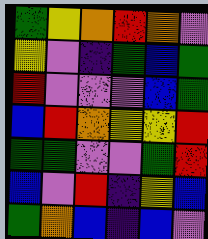[["green", "yellow", "orange", "red", "orange", "violet"], ["yellow", "violet", "indigo", "green", "blue", "green"], ["red", "violet", "violet", "violet", "blue", "green"], ["blue", "red", "orange", "yellow", "yellow", "red"], ["green", "green", "violet", "violet", "green", "red"], ["blue", "violet", "red", "indigo", "yellow", "blue"], ["green", "orange", "blue", "indigo", "blue", "violet"]]